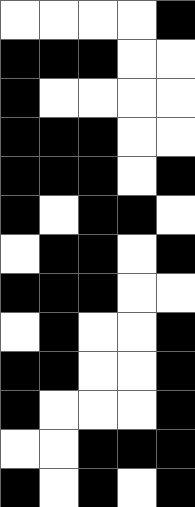[["white", "white", "white", "white", "black"], ["black", "black", "black", "white", "white"], ["black", "white", "white", "white", "white"], ["black", "black", "black", "white", "white"], ["black", "black", "black", "white", "black"], ["black", "white", "black", "black", "white"], ["white", "black", "black", "white", "black"], ["black", "black", "black", "white", "white"], ["white", "black", "white", "white", "black"], ["black", "black", "white", "white", "black"], ["black", "white", "white", "white", "black"], ["white", "white", "black", "black", "black"], ["black", "white", "black", "white", "black"]]